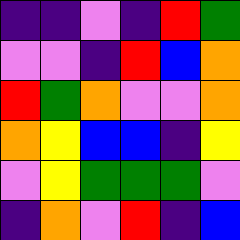[["indigo", "indigo", "violet", "indigo", "red", "green"], ["violet", "violet", "indigo", "red", "blue", "orange"], ["red", "green", "orange", "violet", "violet", "orange"], ["orange", "yellow", "blue", "blue", "indigo", "yellow"], ["violet", "yellow", "green", "green", "green", "violet"], ["indigo", "orange", "violet", "red", "indigo", "blue"]]